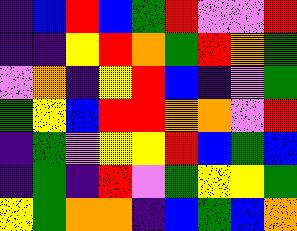[["indigo", "blue", "red", "blue", "green", "red", "violet", "violet", "red"], ["indigo", "indigo", "yellow", "red", "orange", "green", "red", "orange", "green"], ["violet", "orange", "indigo", "yellow", "red", "blue", "indigo", "violet", "green"], ["green", "yellow", "blue", "red", "red", "orange", "orange", "violet", "red"], ["indigo", "green", "violet", "yellow", "yellow", "red", "blue", "green", "blue"], ["indigo", "green", "indigo", "red", "violet", "green", "yellow", "yellow", "green"], ["yellow", "green", "orange", "orange", "indigo", "blue", "green", "blue", "orange"]]